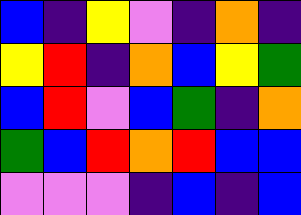[["blue", "indigo", "yellow", "violet", "indigo", "orange", "indigo"], ["yellow", "red", "indigo", "orange", "blue", "yellow", "green"], ["blue", "red", "violet", "blue", "green", "indigo", "orange"], ["green", "blue", "red", "orange", "red", "blue", "blue"], ["violet", "violet", "violet", "indigo", "blue", "indigo", "blue"]]